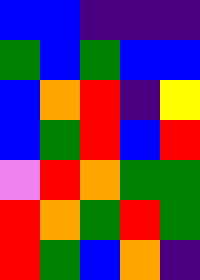[["blue", "blue", "indigo", "indigo", "indigo"], ["green", "blue", "green", "blue", "blue"], ["blue", "orange", "red", "indigo", "yellow"], ["blue", "green", "red", "blue", "red"], ["violet", "red", "orange", "green", "green"], ["red", "orange", "green", "red", "green"], ["red", "green", "blue", "orange", "indigo"]]